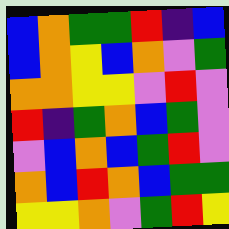[["blue", "orange", "green", "green", "red", "indigo", "blue"], ["blue", "orange", "yellow", "blue", "orange", "violet", "green"], ["orange", "orange", "yellow", "yellow", "violet", "red", "violet"], ["red", "indigo", "green", "orange", "blue", "green", "violet"], ["violet", "blue", "orange", "blue", "green", "red", "violet"], ["orange", "blue", "red", "orange", "blue", "green", "green"], ["yellow", "yellow", "orange", "violet", "green", "red", "yellow"]]